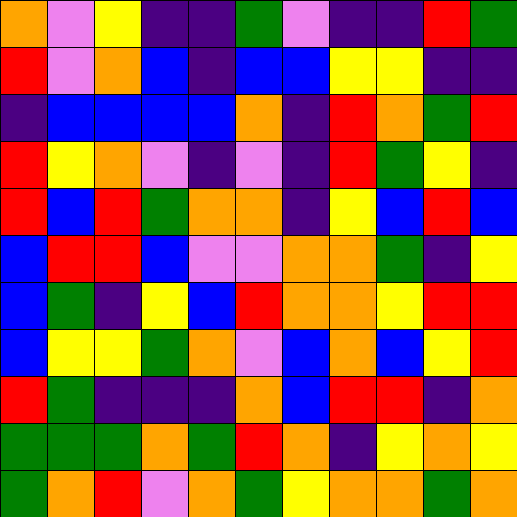[["orange", "violet", "yellow", "indigo", "indigo", "green", "violet", "indigo", "indigo", "red", "green"], ["red", "violet", "orange", "blue", "indigo", "blue", "blue", "yellow", "yellow", "indigo", "indigo"], ["indigo", "blue", "blue", "blue", "blue", "orange", "indigo", "red", "orange", "green", "red"], ["red", "yellow", "orange", "violet", "indigo", "violet", "indigo", "red", "green", "yellow", "indigo"], ["red", "blue", "red", "green", "orange", "orange", "indigo", "yellow", "blue", "red", "blue"], ["blue", "red", "red", "blue", "violet", "violet", "orange", "orange", "green", "indigo", "yellow"], ["blue", "green", "indigo", "yellow", "blue", "red", "orange", "orange", "yellow", "red", "red"], ["blue", "yellow", "yellow", "green", "orange", "violet", "blue", "orange", "blue", "yellow", "red"], ["red", "green", "indigo", "indigo", "indigo", "orange", "blue", "red", "red", "indigo", "orange"], ["green", "green", "green", "orange", "green", "red", "orange", "indigo", "yellow", "orange", "yellow"], ["green", "orange", "red", "violet", "orange", "green", "yellow", "orange", "orange", "green", "orange"]]